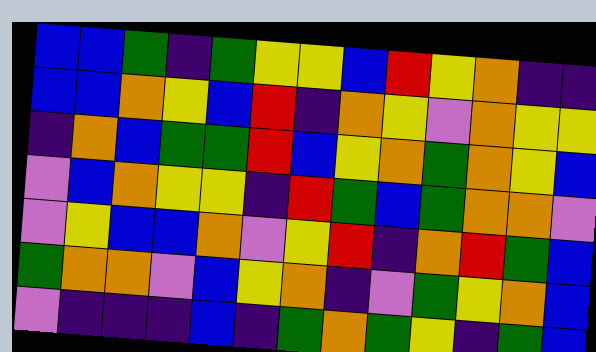[["blue", "blue", "green", "indigo", "green", "yellow", "yellow", "blue", "red", "yellow", "orange", "indigo", "indigo"], ["blue", "blue", "orange", "yellow", "blue", "red", "indigo", "orange", "yellow", "violet", "orange", "yellow", "yellow"], ["indigo", "orange", "blue", "green", "green", "red", "blue", "yellow", "orange", "green", "orange", "yellow", "blue"], ["violet", "blue", "orange", "yellow", "yellow", "indigo", "red", "green", "blue", "green", "orange", "orange", "violet"], ["violet", "yellow", "blue", "blue", "orange", "violet", "yellow", "red", "indigo", "orange", "red", "green", "blue"], ["green", "orange", "orange", "violet", "blue", "yellow", "orange", "indigo", "violet", "green", "yellow", "orange", "blue"], ["violet", "indigo", "indigo", "indigo", "blue", "indigo", "green", "orange", "green", "yellow", "indigo", "green", "blue"]]